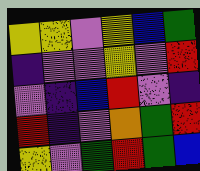[["yellow", "yellow", "violet", "yellow", "blue", "green"], ["indigo", "violet", "violet", "yellow", "violet", "red"], ["violet", "indigo", "blue", "red", "violet", "indigo"], ["red", "indigo", "violet", "orange", "green", "red"], ["yellow", "violet", "green", "red", "green", "blue"]]